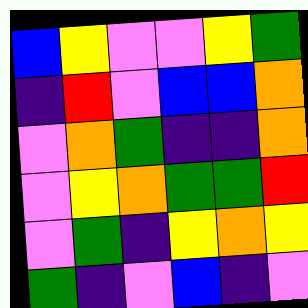[["blue", "yellow", "violet", "violet", "yellow", "green"], ["indigo", "red", "violet", "blue", "blue", "orange"], ["violet", "orange", "green", "indigo", "indigo", "orange"], ["violet", "yellow", "orange", "green", "green", "red"], ["violet", "green", "indigo", "yellow", "orange", "yellow"], ["green", "indigo", "violet", "blue", "indigo", "violet"]]